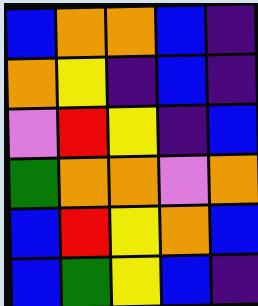[["blue", "orange", "orange", "blue", "indigo"], ["orange", "yellow", "indigo", "blue", "indigo"], ["violet", "red", "yellow", "indigo", "blue"], ["green", "orange", "orange", "violet", "orange"], ["blue", "red", "yellow", "orange", "blue"], ["blue", "green", "yellow", "blue", "indigo"]]